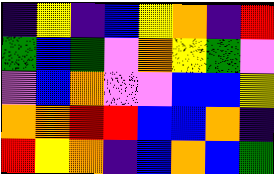[["indigo", "yellow", "indigo", "blue", "yellow", "orange", "indigo", "red"], ["green", "blue", "green", "violet", "orange", "yellow", "green", "violet"], ["violet", "blue", "orange", "violet", "violet", "blue", "blue", "yellow"], ["orange", "orange", "red", "red", "blue", "blue", "orange", "indigo"], ["red", "yellow", "orange", "indigo", "blue", "orange", "blue", "green"]]